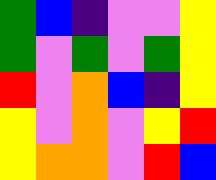[["green", "blue", "indigo", "violet", "violet", "yellow"], ["green", "violet", "green", "violet", "green", "yellow"], ["red", "violet", "orange", "blue", "indigo", "yellow"], ["yellow", "violet", "orange", "violet", "yellow", "red"], ["yellow", "orange", "orange", "violet", "red", "blue"]]